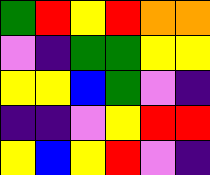[["green", "red", "yellow", "red", "orange", "orange"], ["violet", "indigo", "green", "green", "yellow", "yellow"], ["yellow", "yellow", "blue", "green", "violet", "indigo"], ["indigo", "indigo", "violet", "yellow", "red", "red"], ["yellow", "blue", "yellow", "red", "violet", "indigo"]]